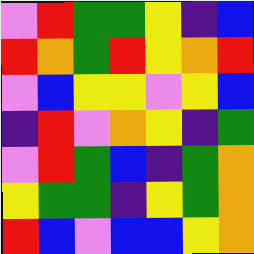[["violet", "red", "green", "green", "yellow", "indigo", "blue"], ["red", "orange", "green", "red", "yellow", "orange", "red"], ["violet", "blue", "yellow", "yellow", "violet", "yellow", "blue"], ["indigo", "red", "violet", "orange", "yellow", "indigo", "green"], ["violet", "red", "green", "blue", "indigo", "green", "orange"], ["yellow", "green", "green", "indigo", "yellow", "green", "orange"], ["red", "blue", "violet", "blue", "blue", "yellow", "orange"]]